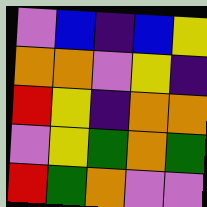[["violet", "blue", "indigo", "blue", "yellow"], ["orange", "orange", "violet", "yellow", "indigo"], ["red", "yellow", "indigo", "orange", "orange"], ["violet", "yellow", "green", "orange", "green"], ["red", "green", "orange", "violet", "violet"]]